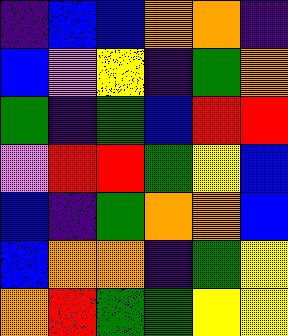[["indigo", "blue", "blue", "orange", "orange", "indigo"], ["blue", "violet", "yellow", "indigo", "green", "orange"], ["green", "indigo", "green", "blue", "red", "red"], ["violet", "red", "red", "green", "yellow", "blue"], ["blue", "indigo", "green", "orange", "orange", "blue"], ["blue", "orange", "orange", "indigo", "green", "yellow"], ["orange", "red", "green", "green", "yellow", "yellow"]]